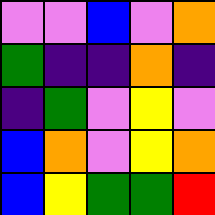[["violet", "violet", "blue", "violet", "orange"], ["green", "indigo", "indigo", "orange", "indigo"], ["indigo", "green", "violet", "yellow", "violet"], ["blue", "orange", "violet", "yellow", "orange"], ["blue", "yellow", "green", "green", "red"]]